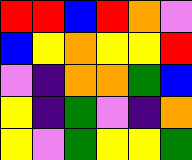[["red", "red", "blue", "red", "orange", "violet"], ["blue", "yellow", "orange", "yellow", "yellow", "red"], ["violet", "indigo", "orange", "orange", "green", "blue"], ["yellow", "indigo", "green", "violet", "indigo", "orange"], ["yellow", "violet", "green", "yellow", "yellow", "green"]]